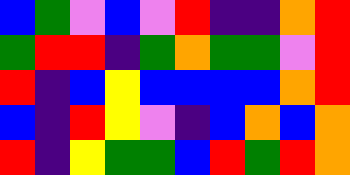[["blue", "green", "violet", "blue", "violet", "red", "indigo", "indigo", "orange", "red"], ["green", "red", "red", "indigo", "green", "orange", "green", "green", "violet", "red"], ["red", "indigo", "blue", "yellow", "blue", "blue", "blue", "blue", "orange", "red"], ["blue", "indigo", "red", "yellow", "violet", "indigo", "blue", "orange", "blue", "orange"], ["red", "indigo", "yellow", "green", "green", "blue", "red", "green", "red", "orange"]]